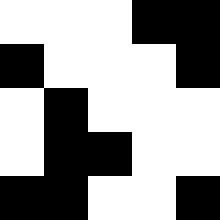[["white", "white", "white", "black", "black"], ["black", "white", "white", "white", "black"], ["white", "black", "white", "white", "white"], ["white", "black", "black", "white", "white"], ["black", "black", "white", "white", "black"]]